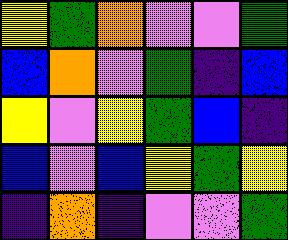[["yellow", "green", "orange", "violet", "violet", "green"], ["blue", "orange", "violet", "green", "indigo", "blue"], ["yellow", "violet", "yellow", "green", "blue", "indigo"], ["blue", "violet", "blue", "yellow", "green", "yellow"], ["indigo", "orange", "indigo", "violet", "violet", "green"]]